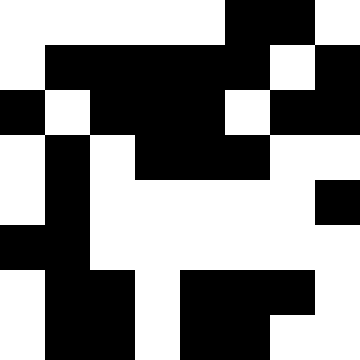[["white", "white", "white", "white", "white", "black", "black", "white"], ["white", "black", "black", "black", "black", "black", "white", "black"], ["black", "white", "black", "black", "black", "white", "black", "black"], ["white", "black", "white", "black", "black", "black", "white", "white"], ["white", "black", "white", "white", "white", "white", "white", "black"], ["black", "black", "white", "white", "white", "white", "white", "white"], ["white", "black", "black", "white", "black", "black", "black", "white"], ["white", "black", "black", "white", "black", "black", "white", "white"]]